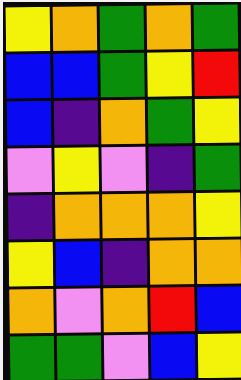[["yellow", "orange", "green", "orange", "green"], ["blue", "blue", "green", "yellow", "red"], ["blue", "indigo", "orange", "green", "yellow"], ["violet", "yellow", "violet", "indigo", "green"], ["indigo", "orange", "orange", "orange", "yellow"], ["yellow", "blue", "indigo", "orange", "orange"], ["orange", "violet", "orange", "red", "blue"], ["green", "green", "violet", "blue", "yellow"]]